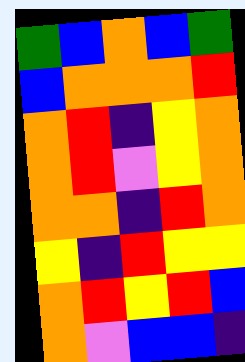[["green", "blue", "orange", "blue", "green"], ["blue", "orange", "orange", "orange", "red"], ["orange", "red", "indigo", "yellow", "orange"], ["orange", "red", "violet", "yellow", "orange"], ["orange", "orange", "indigo", "red", "orange"], ["yellow", "indigo", "red", "yellow", "yellow"], ["orange", "red", "yellow", "red", "blue"], ["orange", "violet", "blue", "blue", "indigo"]]